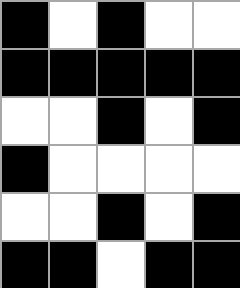[["black", "white", "black", "white", "white"], ["black", "black", "black", "black", "black"], ["white", "white", "black", "white", "black"], ["black", "white", "white", "white", "white"], ["white", "white", "black", "white", "black"], ["black", "black", "white", "black", "black"]]